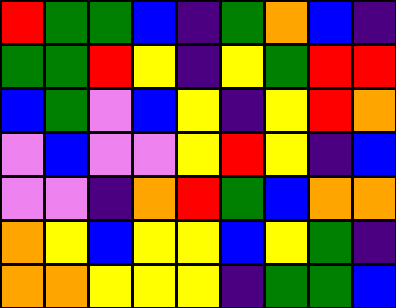[["red", "green", "green", "blue", "indigo", "green", "orange", "blue", "indigo"], ["green", "green", "red", "yellow", "indigo", "yellow", "green", "red", "red"], ["blue", "green", "violet", "blue", "yellow", "indigo", "yellow", "red", "orange"], ["violet", "blue", "violet", "violet", "yellow", "red", "yellow", "indigo", "blue"], ["violet", "violet", "indigo", "orange", "red", "green", "blue", "orange", "orange"], ["orange", "yellow", "blue", "yellow", "yellow", "blue", "yellow", "green", "indigo"], ["orange", "orange", "yellow", "yellow", "yellow", "indigo", "green", "green", "blue"]]